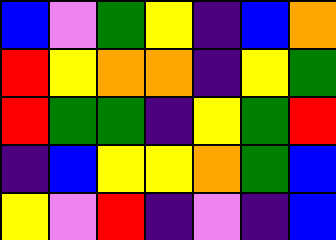[["blue", "violet", "green", "yellow", "indigo", "blue", "orange"], ["red", "yellow", "orange", "orange", "indigo", "yellow", "green"], ["red", "green", "green", "indigo", "yellow", "green", "red"], ["indigo", "blue", "yellow", "yellow", "orange", "green", "blue"], ["yellow", "violet", "red", "indigo", "violet", "indigo", "blue"]]